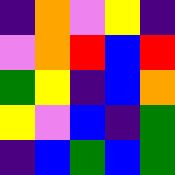[["indigo", "orange", "violet", "yellow", "indigo"], ["violet", "orange", "red", "blue", "red"], ["green", "yellow", "indigo", "blue", "orange"], ["yellow", "violet", "blue", "indigo", "green"], ["indigo", "blue", "green", "blue", "green"]]